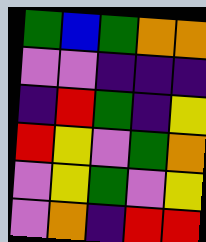[["green", "blue", "green", "orange", "orange"], ["violet", "violet", "indigo", "indigo", "indigo"], ["indigo", "red", "green", "indigo", "yellow"], ["red", "yellow", "violet", "green", "orange"], ["violet", "yellow", "green", "violet", "yellow"], ["violet", "orange", "indigo", "red", "red"]]